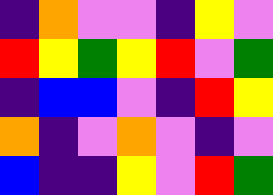[["indigo", "orange", "violet", "violet", "indigo", "yellow", "violet"], ["red", "yellow", "green", "yellow", "red", "violet", "green"], ["indigo", "blue", "blue", "violet", "indigo", "red", "yellow"], ["orange", "indigo", "violet", "orange", "violet", "indigo", "violet"], ["blue", "indigo", "indigo", "yellow", "violet", "red", "green"]]